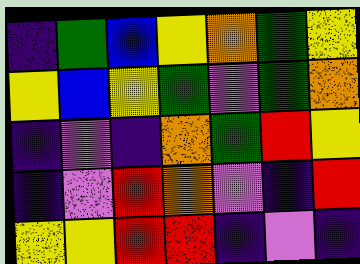[["indigo", "green", "blue", "yellow", "orange", "green", "yellow"], ["yellow", "blue", "yellow", "green", "violet", "green", "orange"], ["indigo", "violet", "indigo", "orange", "green", "red", "yellow"], ["indigo", "violet", "red", "orange", "violet", "indigo", "red"], ["yellow", "yellow", "red", "red", "indigo", "violet", "indigo"]]